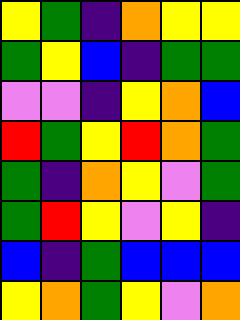[["yellow", "green", "indigo", "orange", "yellow", "yellow"], ["green", "yellow", "blue", "indigo", "green", "green"], ["violet", "violet", "indigo", "yellow", "orange", "blue"], ["red", "green", "yellow", "red", "orange", "green"], ["green", "indigo", "orange", "yellow", "violet", "green"], ["green", "red", "yellow", "violet", "yellow", "indigo"], ["blue", "indigo", "green", "blue", "blue", "blue"], ["yellow", "orange", "green", "yellow", "violet", "orange"]]